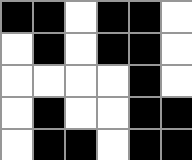[["black", "black", "white", "black", "black", "white"], ["white", "black", "white", "black", "black", "white"], ["white", "white", "white", "white", "black", "white"], ["white", "black", "white", "white", "black", "black"], ["white", "black", "black", "white", "black", "black"]]